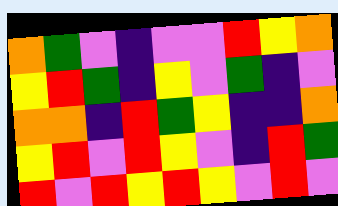[["orange", "green", "violet", "indigo", "violet", "violet", "red", "yellow", "orange"], ["yellow", "red", "green", "indigo", "yellow", "violet", "green", "indigo", "violet"], ["orange", "orange", "indigo", "red", "green", "yellow", "indigo", "indigo", "orange"], ["yellow", "red", "violet", "red", "yellow", "violet", "indigo", "red", "green"], ["red", "violet", "red", "yellow", "red", "yellow", "violet", "red", "violet"]]